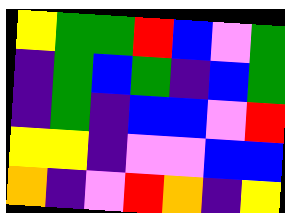[["yellow", "green", "green", "red", "blue", "violet", "green"], ["indigo", "green", "blue", "green", "indigo", "blue", "green"], ["indigo", "green", "indigo", "blue", "blue", "violet", "red"], ["yellow", "yellow", "indigo", "violet", "violet", "blue", "blue"], ["orange", "indigo", "violet", "red", "orange", "indigo", "yellow"]]